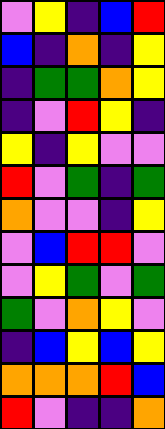[["violet", "yellow", "indigo", "blue", "red"], ["blue", "indigo", "orange", "indigo", "yellow"], ["indigo", "green", "green", "orange", "yellow"], ["indigo", "violet", "red", "yellow", "indigo"], ["yellow", "indigo", "yellow", "violet", "violet"], ["red", "violet", "green", "indigo", "green"], ["orange", "violet", "violet", "indigo", "yellow"], ["violet", "blue", "red", "red", "violet"], ["violet", "yellow", "green", "violet", "green"], ["green", "violet", "orange", "yellow", "violet"], ["indigo", "blue", "yellow", "blue", "yellow"], ["orange", "orange", "orange", "red", "blue"], ["red", "violet", "indigo", "indigo", "orange"]]